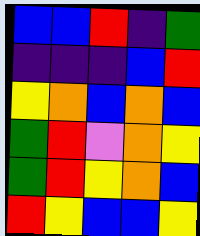[["blue", "blue", "red", "indigo", "green"], ["indigo", "indigo", "indigo", "blue", "red"], ["yellow", "orange", "blue", "orange", "blue"], ["green", "red", "violet", "orange", "yellow"], ["green", "red", "yellow", "orange", "blue"], ["red", "yellow", "blue", "blue", "yellow"]]